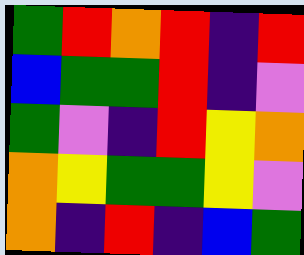[["green", "red", "orange", "red", "indigo", "red"], ["blue", "green", "green", "red", "indigo", "violet"], ["green", "violet", "indigo", "red", "yellow", "orange"], ["orange", "yellow", "green", "green", "yellow", "violet"], ["orange", "indigo", "red", "indigo", "blue", "green"]]